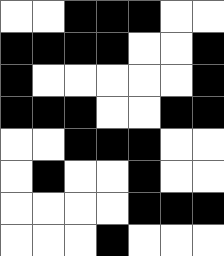[["white", "white", "black", "black", "black", "white", "white"], ["black", "black", "black", "black", "white", "white", "black"], ["black", "white", "white", "white", "white", "white", "black"], ["black", "black", "black", "white", "white", "black", "black"], ["white", "white", "black", "black", "black", "white", "white"], ["white", "black", "white", "white", "black", "white", "white"], ["white", "white", "white", "white", "black", "black", "black"], ["white", "white", "white", "black", "white", "white", "white"]]